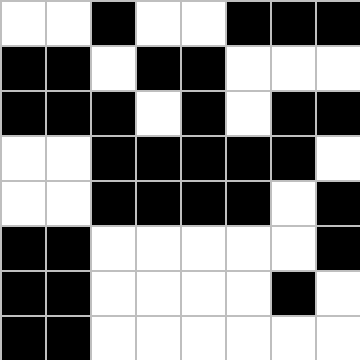[["white", "white", "black", "white", "white", "black", "black", "black"], ["black", "black", "white", "black", "black", "white", "white", "white"], ["black", "black", "black", "white", "black", "white", "black", "black"], ["white", "white", "black", "black", "black", "black", "black", "white"], ["white", "white", "black", "black", "black", "black", "white", "black"], ["black", "black", "white", "white", "white", "white", "white", "black"], ["black", "black", "white", "white", "white", "white", "black", "white"], ["black", "black", "white", "white", "white", "white", "white", "white"]]